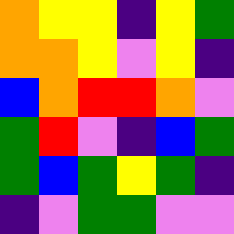[["orange", "yellow", "yellow", "indigo", "yellow", "green"], ["orange", "orange", "yellow", "violet", "yellow", "indigo"], ["blue", "orange", "red", "red", "orange", "violet"], ["green", "red", "violet", "indigo", "blue", "green"], ["green", "blue", "green", "yellow", "green", "indigo"], ["indigo", "violet", "green", "green", "violet", "violet"]]